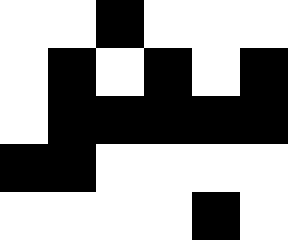[["white", "white", "black", "white", "white", "white"], ["white", "black", "white", "black", "white", "black"], ["white", "black", "black", "black", "black", "black"], ["black", "black", "white", "white", "white", "white"], ["white", "white", "white", "white", "black", "white"]]